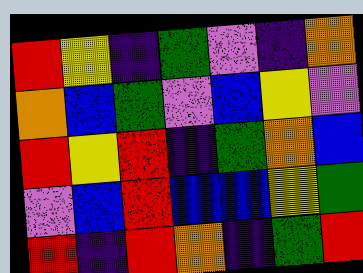[["red", "yellow", "indigo", "green", "violet", "indigo", "orange"], ["orange", "blue", "green", "violet", "blue", "yellow", "violet"], ["red", "yellow", "red", "indigo", "green", "orange", "blue"], ["violet", "blue", "red", "blue", "blue", "yellow", "green"], ["red", "indigo", "red", "orange", "indigo", "green", "red"]]